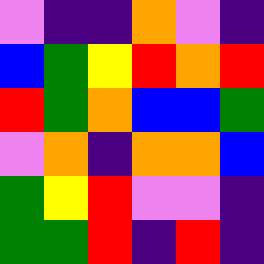[["violet", "indigo", "indigo", "orange", "violet", "indigo"], ["blue", "green", "yellow", "red", "orange", "red"], ["red", "green", "orange", "blue", "blue", "green"], ["violet", "orange", "indigo", "orange", "orange", "blue"], ["green", "yellow", "red", "violet", "violet", "indigo"], ["green", "green", "red", "indigo", "red", "indigo"]]